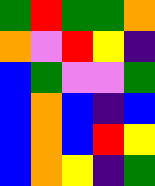[["green", "red", "green", "green", "orange"], ["orange", "violet", "red", "yellow", "indigo"], ["blue", "green", "violet", "violet", "green"], ["blue", "orange", "blue", "indigo", "blue"], ["blue", "orange", "blue", "red", "yellow"], ["blue", "orange", "yellow", "indigo", "green"]]